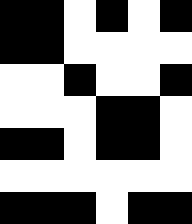[["black", "black", "white", "black", "white", "black"], ["black", "black", "white", "white", "white", "white"], ["white", "white", "black", "white", "white", "black"], ["white", "white", "white", "black", "black", "white"], ["black", "black", "white", "black", "black", "white"], ["white", "white", "white", "white", "white", "white"], ["black", "black", "black", "white", "black", "black"]]